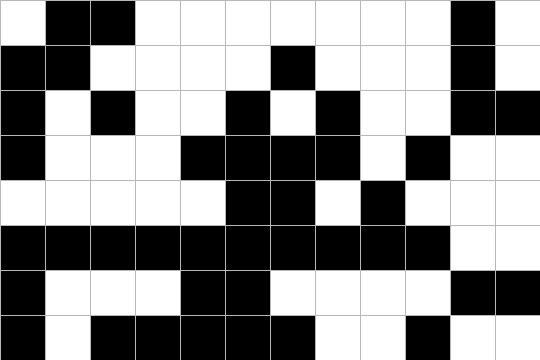[["white", "black", "black", "white", "white", "white", "white", "white", "white", "white", "black", "white"], ["black", "black", "white", "white", "white", "white", "black", "white", "white", "white", "black", "white"], ["black", "white", "black", "white", "white", "black", "white", "black", "white", "white", "black", "black"], ["black", "white", "white", "white", "black", "black", "black", "black", "white", "black", "white", "white"], ["white", "white", "white", "white", "white", "black", "black", "white", "black", "white", "white", "white"], ["black", "black", "black", "black", "black", "black", "black", "black", "black", "black", "white", "white"], ["black", "white", "white", "white", "black", "black", "white", "white", "white", "white", "black", "black"], ["black", "white", "black", "black", "black", "black", "black", "white", "white", "black", "white", "white"]]